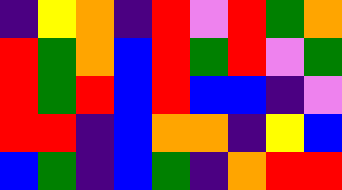[["indigo", "yellow", "orange", "indigo", "red", "violet", "red", "green", "orange"], ["red", "green", "orange", "blue", "red", "green", "red", "violet", "green"], ["red", "green", "red", "blue", "red", "blue", "blue", "indigo", "violet"], ["red", "red", "indigo", "blue", "orange", "orange", "indigo", "yellow", "blue"], ["blue", "green", "indigo", "blue", "green", "indigo", "orange", "red", "red"]]